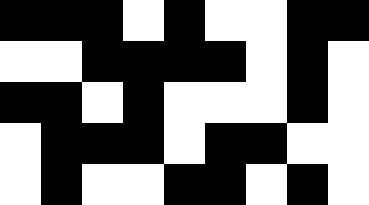[["black", "black", "black", "white", "black", "white", "white", "black", "black"], ["white", "white", "black", "black", "black", "black", "white", "black", "white"], ["black", "black", "white", "black", "white", "white", "white", "black", "white"], ["white", "black", "black", "black", "white", "black", "black", "white", "white"], ["white", "black", "white", "white", "black", "black", "white", "black", "white"]]